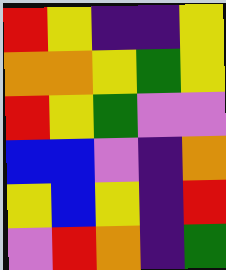[["red", "yellow", "indigo", "indigo", "yellow"], ["orange", "orange", "yellow", "green", "yellow"], ["red", "yellow", "green", "violet", "violet"], ["blue", "blue", "violet", "indigo", "orange"], ["yellow", "blue", "yellow", "indigo", "red"], ["violet", "red", "orange", "indigo", "green"]]